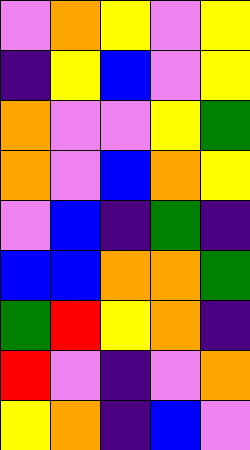[["violet", "orange", "yellow", "violet", "yellow"], ["indigo", "yellow", "blue", "violet", "yellow"], ["orange", "violet", "violet", "yellow", "green"], ["orange", "violet", "blue", "orange", "yellow"], ["violet", "blue", "indigo", "green", "indigo"], ["blue", "blue", "orange", "orange", "green"], ["green", "red", "yellow", "orange", "indigo"], ["red", "violet", "indigo", "violet", "orange"], ["yellow", "orange", "indigo", "blue", "violet"]]